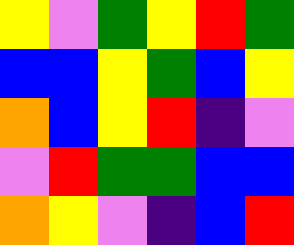[["yellow", "violet", "green", "yellow", "red", "green"], ["blue", "blue", "yellow", "green", "blue", "yellow"], ["orange", "blue", "yellow", "red", "indigo", "violet"], ["violet", "red", "green", "green", "blue", "blue"], ["orange", "yellow", "violet", "indigo", "blue", "red"]]